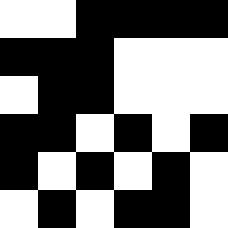[["white", "white", "black", "black", "black", "black"], ["black", "black", "black", "white", "white", "white"], ["white", "black", "black", "white", "white", "white"], ["black", "black", "white", "black", "white", "black"], ["black", "white", "black", "white", "black", "white"], ["white", "black", "white", "black", "black", "white"]]